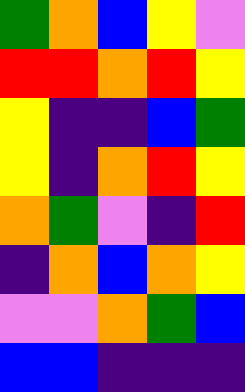[["green", "orange", "blue", "yellow", "violet"], ["red", "red", "orange", "red", "yellow"], ["yellow", "indigo", "indigo", "blue", "green"], ["yellow", "indigo", "orange", "red", "yellow"], ["orange", "green", "violet", "indigo", "red"], ["indigo", "orange", "blue", "orange", "yellow"], ["violet", "violet", "orange", "green", "blue"], ["blue", "blue", "indigo", "indigo", "indigo"]]